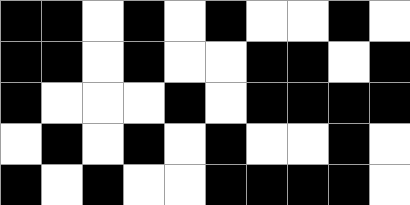[["black", "black", "white", "black", "white", "black", "white", "white", "black", "white"], ["black", "black", "white", "black", "white", "white", "black", "black", "white", "black"], ["black", "white", "white", "white", "black", "white", "black", "black", "black", "black"], ["white", "black", "white", "black", "white", "black", "white", "white", "black", "white"], ["black", "white", "black", "white", "white", "black", "black", "black", "black", "white"]]